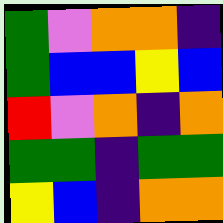[["green", "violet", "orange", "orange", "indigo"], ["green", "blue", "blue", "yellow", "blue"], ["red", "violet", "orange", "indigo", "orange"], ["green", "green", "indigo", "green", "green"], ["yellow", "blue", "indigo", "orange", "orange"]]